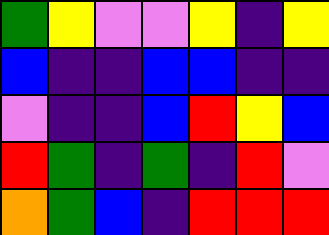[["green", "yellow", "violet", "violet", "yellow", "indigo", "yellow"], ["blue", "indigo", "indigo", "blue", "blue", "indigo", "indigo"], ["violet", "indigo", "indigo", "blue", "red", "yellow", "blue"], ["red", "green", "indigo", "green", "indigo", "red", "violet"], ["orange", "green", "blue", "indigo", "red", "red", "red"]]